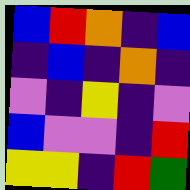[["blue", "red", "orange", "indigo", "blue"], ["indigo", "blue", "indigo", "orange", "indigo"], ["violet", "indigo", "yellow", "indigo", "violet"], ["blue", "violet", "violet", "indigo", "red"], ["yellow", "yellow", "indigo", "red", "green"]]